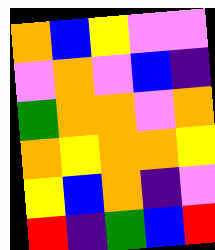[["orange", "blue", "yellow", "violet", "violet"], ["violet", "orange", "violet", "blue", "indigo"], ["green", "orange", "orange", "violet", "orange"], ["orange", "yellow", "orange", "orange", "yellow"], ["yellow", "blue", "orange", "indigo", "violet"], ["red", "indigo", "green", "blue", "red"]]